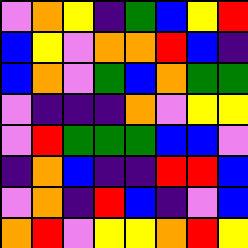[["violet", "orange", "yellow", "indigo", "green", "blue", "yellow", "red"], ["blue", "yellow", "violet", "orange", "orange", "red", "blue", "indigo"], ["blue", "orange", "violet", "green", "blue", "orange", "green", "green"], ["violet", "indigo", "indigo", "indigo", "orange", "violet", "yellow", "yellow"], ["violet", "red", "green", "green", "green", "blue", "blue", "violet"], ["indigo", "orange", "blue", "indigo", "indigo", "red", "red", "blue"], ["violet", "orange", "indigo", "red", "blue", "indigo", "violet", "blue"], ["orange", "red", "violet", "yellow", "yellow", "orange", "red", "yellow"]]